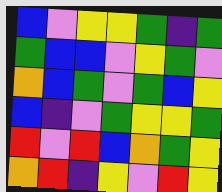[["blue", "violet", "yellow", "yellow", "green", "indigo", "green"], ["green", "blue", "blue", "violet", "yellow", "green", "violet"], ["orange", "blue", "green", "violet", "green", "blue", "yellow"], ["blue", "indigo", "violet", "green", "yellow", "yellow", "green"], ["red", "violet", "red", "blue", "orange", "green", "yellow"], ["orange", "red", "indigo", "yellow", "violet", "red", "yellow"]]